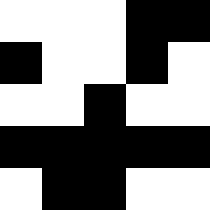[["white", "white", "white", "black", "black"], ["black", "white", "white", "black", "white"], ["white", "white", "black", "white", "white"], ["black", "black", "black", "black", "black"], ["white", "black", "black", "white", "white"]]